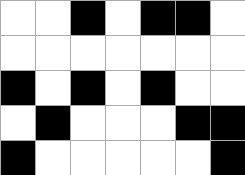[["white", "white", "black", "white", "black", "black", "white"], ["white", "white", "white", "white", "white", "white", "white"], ["black", "white", "black", "white", "black", "white", "white"], ["white", "black", "white", "white", "white", "black", "black"], ["black", "white", "white", "white", "white", "white", "black"]]